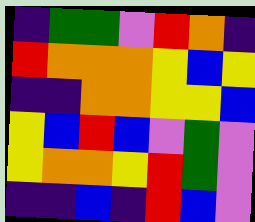[["indigo", "green", "green", "violet", "red", "orange", "indigo"], ["red", "orange", "orange", "orange", "yellow", "blue", "yellow"], ["indigo", "indigo", "orange", "orange", "yellow", "yellow", "blue"], ["yellow", "blue", "red", "blue", "violet", "green", "violet"], ["yellow", "orange", "orange", "yellow", "red", "green", "violet"], ["indigo", "indigo", "blue", "indigo", "red", "blue", "violet"]]